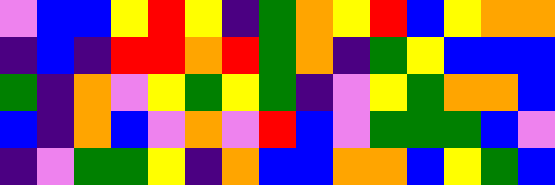[["violet", "blue", "blue", "yellow", "red", "yellow", "indigo", "green", "orange", "yellow", "red", "blue", "yellow", "orange", "orange"], ["indigo", "blue", "indigo", "red", "red", "orange", "red", "green", "orange", "indigo", "green", "yellow", "blue", "blue", "blue"], ["green", "indigo", "orange", "violet", "yellow", "green", "yellow", "green", "indigo", "violet", "yellow", "green", "orange", "orange", "blue"], ["blue", "indigo", "orange", "blue", "violet", "orange", "violet", "red", "blue", "violet", "green", "green", "green", "blue", "violet"], ["indigo", "violet", "green", "green", "yellow", "indigo", "orange", "blue", "blue", "orange", "orange", "blue", "yellow", "green", "blue"]]